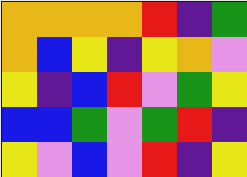[["orange", "orange", "orange", "orange", "red", "indigo", "green"], ["orange", "blue", "yellow", "indigo", "yellow", "orange", "violet"], ["yellow", "indigo", "blue", "red", "violet", "green", "yellow"], ["blue", "blue", "green", "violet", "green", "red", "indigo"], ["yellow", "violet", "blue", "violet", "red", "indigo", "yellow"]]